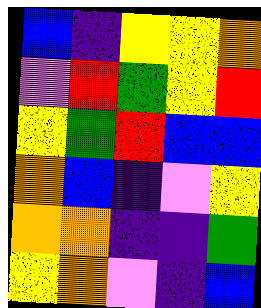[["blue", "indigo", "yellow", "yellow", "orange"], ["violet", "red", "green", "yellow", "red"], ["yellow", "green", "red", "blue", "blue"], ["orange", "blue", "indigo", "violet", "yellow"], ["orange", "orange", "indigo", "indigo", "green"], ["yellow", "orange", "violet", "indigo", "blue"]]